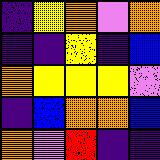[["indigo", "yellow", "orange", "violet", "orange"], ["indigo", "indigo", "yellow", "indigo", "blue"], ["orange", "yellow", "yellow", "yellow", "violet"], ["indigo", "blue", "orange", "orange", "blue"], ["orange", "violet", "red", "indigo", "indigo"]]